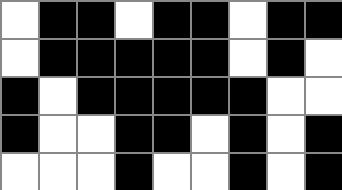[["white", "black", "black", "white", "black", "black", "white", "black", "black"], ["white", "black", "black", "black", "black", "black", "white", "black", "white"], ["black", "white", "black", "black", "black", "black", "black", "white", "white"], ["black", "white", "white", "black", "black", "white", "black", "white", "black"], ["white", "white", "white", "black", "white", "white", "black", "white", "black"]]